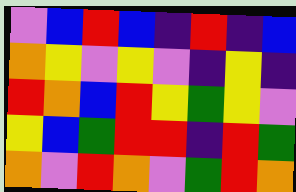[["violet", "blue", "red", "blue", "indigo", "red", "indigo", "blue"], ["orange", "yellow", "violet", "yellow", "violet", "indigo", "yellow", "indigo"], ["red", "orange", "blue", "red", "yellow", "green", "yellow", "violet"], ["yellow", "blue", "green", "red", "red", "indigo", "red", "green"], ["orange", "violet", "red", "orange", "violet", "green", "red", "orange"]]